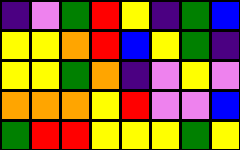[["indigo", "violet", "green", "red", "yellow", "indigo", "green", "blue"], ["yellow", "yellow", "orange", "red", "blue", "yellow", "green", "indigo"], ["yellow", "yellow", "green", "orange", "indigo", "violet", "yellow", "violet"], ["orange", "orange", "orange", "yellow", "red", "violet", "violet", "blue"], ["green", "red", "red", "yellow", "yellow", "yellow", "green", "yellow"]]